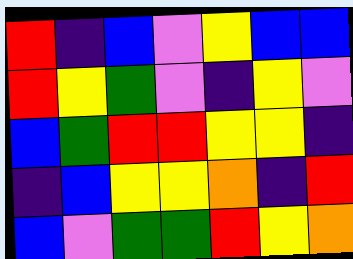[["red", "indigo", "blue", "violet", "yellow", "blue", "blue"], ["red", "yellow", "green", "violet", "indigo", "yellow", "violet"], ["blue", "green", "red", "red", "yellow", "yellow", "indigo"], ["indigo", "blue", "yellow", "yellow", "orange", "indigo", "red"], ["blue", "violet", "green", "green", "red", "yellow", "orange"]]